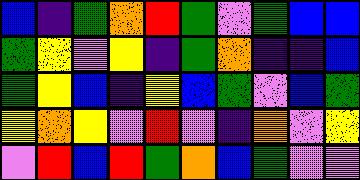[["blue", "indigo", "green", "orange", "red", "green", "violet", "green", "blue", "blue"], ["green", "yellow", "violet", "yellow", "indigo", "green", "orange", "indigo", "indigo", "blue"], ["green", "yellow", "blue", "indigo", "yellow", "blue", "green", "violet", "blue", "green"], ["yellow", "orange", "yellow", "violet", "red", "violet", "indigo", "orange", "violet", "yellow"], ["violet", "red", "blue", "red", "green", "orange", "blue", "green", "violet", "violet"]]